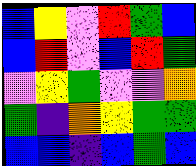[["blue", "yellow", "violet", "red", "green", "blue"], ["blue", "red", "violet", "blue", "red", "green"], ["violet", "yellow", "green", "violet", "violet", "orange"], ["green", "indigo", "orange", "yellow", "green", "green"], ["blue", "blue", "indigo", "blue", "green", "blue"]]